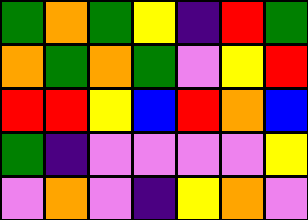[["green", "orange", "green", "yellow", "indigo", "red", "green"], ["orange", "green", "orange", "green", "violet", "yellow", "red"], ["red", "red", "yellow", "blue", "red", "orange", "blue"], ["green", "indigo", "violet", "violet", "violet", "violet", "yellow"], ["violet", "orange", "violet", "indigo", "yellow", "orange", "violet"]]